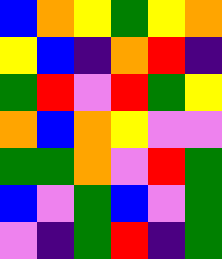[["blue", "orange", "yellow", "green", "yellow", "orange"], ["yellow", "blue", "indigo", "orange", "red", "indigo"], ["green", "red", "violet", "red", "green", "yellow"], ["orange", "blue", "orange", "yellow", "violet", "violet"], ["green", "green", "orange", "violet", "red", "green"], ["blue", "violet", "green", "blue", "violet", "green"], ["violet", "indigo", "green", "red", "indigo", "green"]]